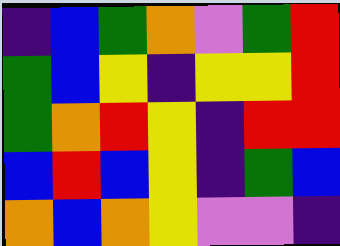[["indigo", "blue", "green", "orange", "violet", "green", "red"], ["green", "blue", "yellow", "indigo", "yellow", "yellow", "red"], ["green", "orange", "red", "yellow", "indigo", "red", "red"], ["blue", "red", "blue", "yellow", "indigo", "green", "blue"], ["orange", "blue", "orange", "yellow", "violet", "violet", "indigo"]]